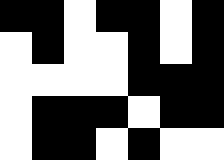[["black", "black", "white", "black", "black", "white", "black"], ["white", "black", "white", "white", "black", "white", "black"], ["white", "white", "white", "white", "black", "black", "black"], ["white", "black", "black", "black", "white", "black", "black"], ["white", "black", "black", "white", "black", "white", "white"]]